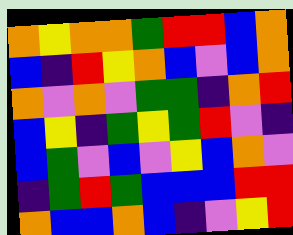[["orange", "yellow", "orange", "orange", "green", "red", "red", "blue", "orange"], ["blue", "indigo", "red", "yellow", "orange", "blue", "violet", "blue", "orange"], ["orange", "violet", "orange", "violet", "green", "green", "indigo", "orange", "red"], ["blue", "yellow", "indigo", "green", "yellow", "green", "red", "violet", "indigo"], ["blue", "green", "violet", "blue", "violet", "yellow", "blue", "orange", "violet"], ["indigo", "green", "red", "green", "blue", "blue", "blue", "red", "red"], ["orange", "blue", "blue", "orange", "blue", "indigo", "violet", "yellow", "red"]]